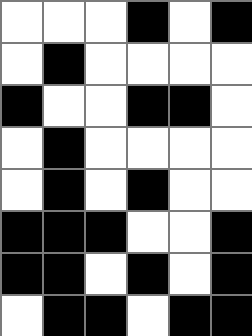[["white", "white", "white", "black", "white", "black"], ["white", "black", "white", "white", "white", "white"], ["black", "white", "white", "black", "black", "white"], ["white", "black", "white", "white", "white", "white"], ["white", "black", "white", "black", "white", "white"], ["black", "black", "black", "white", "white", "black"], ["black", "black", "white", "black", "white", "black"], ["white", "black", "black", "white", "black", "black"]]